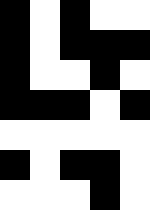[["black", "white", "black", "white", "white"], ["black", "white", "black", "black", "black"], ["black", "white", "white", "black", "white"], ["black", "black", "black", "white", "black"], ["white", "white", "white", "white", "white"], ["black", "white", "black", "black", "white"], ["white", "white", "white", "black", "white"]]